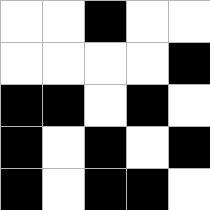[["white", "white", "black", "white", "white"], ["white", "white", "white", "white", "black"], ["black", "black", "white", "black", "white"], ["black", "white", "black", "white", "black"], ["black", "white", "black", "black", "white"]]